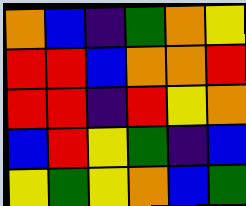[["orange", "blue", "indigo", "green", "orange", "yellow"], ["red", "red", "blue", "orange", "orange", "red"], ["red", "red", "indigo", "red", "yellow", "orange"], ["blue", "red", "yellow", "green", "indigo", "blue"], ["yellow", "green", "yellow", "orange", "blue", "green"]]